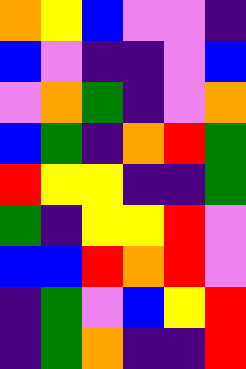[["orange", "yellow", "blue", "violet", "violet", "indigo"], ["blue", "violet", "indigo", "indigo", "violet", "blue"], ["violet", "orange", "green", "indigo", "violet", "orange"], ["blue", "green", "indigo", "orange", "red", "green"], ["red", "yellow", "yellow", "indigo", "indigo", "green"], ["green", "indigo", "yellow", "yellow", "red", "violet"], ["blue", "blue", "red", "orange", "red", "violet"], ["indigo", "green", "violet", "blue", "yellow", "red"], ["indigo", "green", "orange", "indigo", "indigo", "red"]]